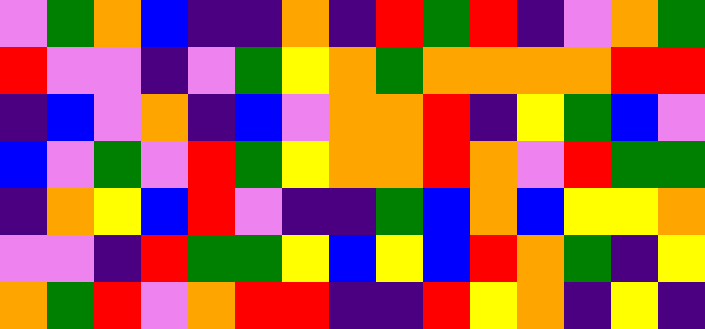[["violet", "green", "orange", "blue", "indigo", "indigo", "orange", "indigo", "red", "green", "red", "indigo", "violet", "orange", "green"], ["red", "violet", "violet", "indigo", "violet", "green", "yellow", "orange", "green", "orange", "orange", "orange", "orange", "red", "red"], ["indigo", "blue", "violet", "orange", "indigo", "blue", "violet", "orange", "orange", "red", "indigo", "yellow", "green", "blue", "violet"], ["blue", "violet", "green", "violet", "red", "green", "yellow", "orange", "orange", "red", "orange", "violet", "red", "green", "green"], ["indigo", "orange", "yellow", "blue", "red", "violet", "indigo", "indigo", "green", "blue", "orange", "blue", "yellow", "yellow", "orange"], ["violet", "violet", "indigo", "red", "green", "green", "yellow", "blue", "yellow", "blue", "red", "orange", "green", "indigo", "yellow"], ["orange", "green", "red", "violet", "orange", "red", "red", "indigo", "indigo", "red", "yellow", "orange", "indigo", "yellow", "indigo"]]